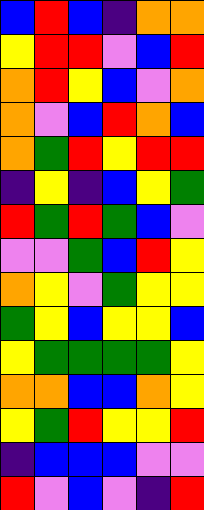[["blue", "red", "blue", "indigo", "orange", "orange"], ["yellow", "red", "red", "violet", "blue", "red"], ["orange", "red", "yellow", "blue", "violet", "orange"], ["orange", "violet", "blue", "red", "orange", "blue"], ["orange", "green", "red", "yellow", "red", "red"], ["indigo", "yellow", "indigo", "blue", "yellow", "green"], ["red", "green", "red", "green", "blue", "violet"], ["violet", "violet", "green", "blue", "red", "yellow"], ["orange", "yellow", "violet", "green", "yellow", "yellow"], ["green", "yellow", "blue", "yellow", "yellow", "blue"], ["yellow", "green", "green", "green", "green", "yellow"], ["orange", "orange", "blue", "blue", "orange", "yellow"], ["yellow", "green", "red", "yellow", "yellow", "red"], ["indigo", "blue", "blue", "blue", "violet", "violet"], ["red", "violet", "blue", "violet", "indigo", "red"]]